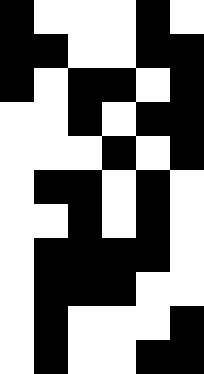[["black", "white", "white", "white", "black", "white"], ["black", "black", "white", "white", "black", "black"], ["black", "white", "black", "black", "white", "black"], ["white", "white", "black", "white", "black", "black"], ["white", "white", "white", "black", "white", "black"], ["white", "black", "black", "white", "black", "white"], ["white", "white", "black", "white", "black", "white"], ["white", "black", "black", "black", "black", "white"], ["white", "black", "black", "black", "white", "white"], ["white", "black", "white", "white", "white", "black"], ["white", "black", "white", "white", "black", "black"]]